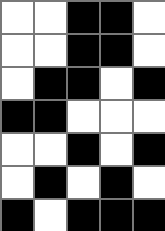[["white", "white", "black", "black", "white"], ["white", "white", "black", "black", "white"], ["white", "black", "black", "white", "black"], ["black", "black", "white", "white", "white"], ["white", "white", "black", "white", "black"], ["white", "black", "white", "black", "white"], ["black", "white", "black", "black", "black"]]